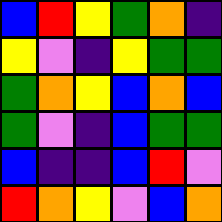[["blue", "red", "yellow", "green", "orange", "indigo"], ["yellow", "violet", "indigo", "yellow", "green", "green"], ["green", "orange", "yellow", "blue", "orange", "blue"], ["green", "violet", "indigo", "blue", "green", "green"], ["blue", "indigo", "indigo", "blue", "red", "violet"], ["red", "orange", "yellow", "violet", "blue", "orange"]]